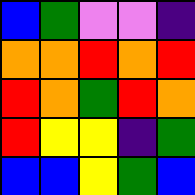[["blue", "green", "violet", "violet", "indigo"], ["orange", "orange", "red", "orange", "red"], ["red", "orange", "green", "red", "orange"], ["red", "yellow", "yellow", "indigo", "green"], ["blue", "blue", "yellow", "green", "blue"]]